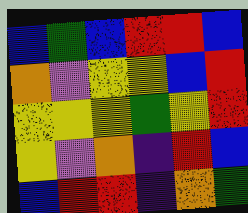[["blue", "green", "blue", "red", "red", "blue"], ["orange", "violet", "yellow", "yellow", "blue", "red"], ["yellow", "yellow", "yellow", "green", "yellow", "red"], ["yellow", "violet", "orange", "indigo", "red", "blue"], ["blue", "red", "red", "indigo", "orange", "green"]]